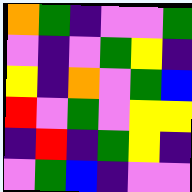[["orange", "green", "indigo", "violet", "violet", "green"], ["violet", "indigo", "violet", "green", "yellow", "indigo"], ["yellow", "indigo", "orange", "violet", "green", "blue"], ["red", "violet", "green", "violet", "yellow", "yellow"], ["indigo", "red", "indigo", "green", "yellow", "indigo"], ["violet", "green", "blue", "indigo", "violet", "violet"]]